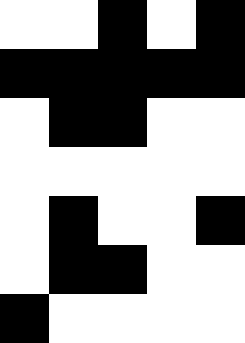[["white", "white", "black", "white", "black"], ["black", "black", "black", "black", "black"], ["white", "black", "black", "white", "white"], ["white", "white", "white", "white", "white"], ["white", "black", "white", "white", "black"], ["white", "black", "black", "white", "white"], ["black", "white", "white", "white", "white"]]